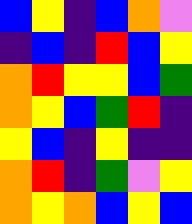[["blue", "yellow", "indigo", "blue", "orange", "violet"], ["indigo", "blue", "indigo", "red", "blue", "yellow"], ["orange", "red", "yellow", "yellow", "blue", "green"], ["orange", "yellow", "blue", "green", "red", "indigo"], ["yellow", "blue", "indigo", "yellow", "indigo", "indigo"], ["orange", "red", "indigo", "green", "violet", "yellow"], ["orange", "yellow", "orange", "blue", "yellow", "blue"]]